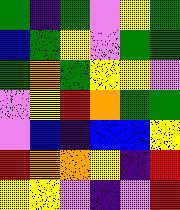[["green", "indigo", "green", "violet", "yellow", "green"], ["blue", "green", "yellow", "violet", "green", "green"], ["green", "orange", "green", "yellow", "yellow", "violet"], ["violet", "yellow", "red", "orange", "green", "green"], ["violet", "blue", "indigo", "blue", "blue", "yellow"], ["red", "orange", "orange", "yellow", "indigo", "red"], ["yellow", "yellow", "violet", "indigo", "violet", "red"]]